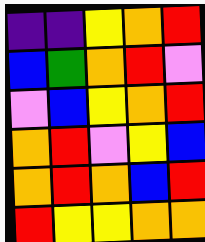[["indigo", "indigo", "yellow", "orange", "red"], ["blue", "green", "orange", "red", "violet"], ["violet", "blue", "yellow", "orange", "red"], ["orange", "red", "violet", "yellow", "blue"], ["orange", "red", "orange", "blue", "red"], ["red", "yellow", "yellow", "orange", "orange"]]